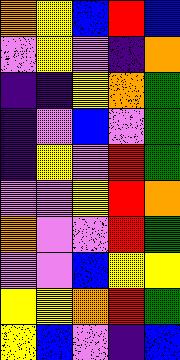[["orange", "yellow", "blue", "red", "blue"], ["violet", "yellow", "violet", "indigo", "orange"], ["indigo", "indigo", "yellow", "orange", "green"], ["indigo", "violet", "blue", "violet", "green"], ["indigo", "yellow", "violet", "red", "green"], ["violet", "violet", "yellow", "red", "orange"], ["orange", "violet", "violet", "red", "green"], ["violet", "violet", "blue", "yellow", "yellow"], ["yellow", "yellow", "orange", "red", "green"], ["yellow", "blue", "violet", "indigo", "blue"]]